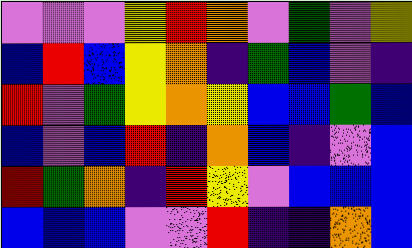[["violet", "violet", "violet", "yellow", "red", "orange", "violet", "green", "violet", "yellow"], ["blue", "red", "blue", "yellow", "orange", "indigo", "green", "blue", "violet", "indigo"], ["red", "violet", "green", "yellow", "orange", "yellow", "blue", "blue", "green", "blue"], ["blue", "violet", "blue", "red", "indigo", "orange", "blue", "indigo", "violet", "blue"], ["red", "green", "orange", "indigo", "red", "yellow", "violet", "blue", "blue", "blue"], ["blue", "blue", "blue", "violet", "violet", "red", "indigo", "indigo", "orange", "blue"]]